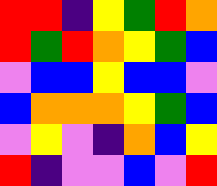[["red", "red", "indigo", "yellow", "green", "red", "orange"], ["red", "green", "red", "orange", "yellow", "green", "blue"], ["violet", "blue", "blue", "yellow", "blue", "blue", "violet"], ["blue", "orange", "orange", "orange", "yellow", "green", "blue"], ["violet", "yellow", "violet", "indigo", "orange", "blue", "yellow"], ["red", "indigo", "violet", "violet", "blue", "violet", "red"]]